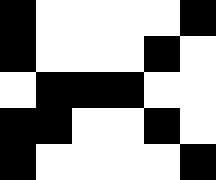[["black", "white", "white", "white", "white", "black"], ["black", "white", "white", "white", "black", "white"], ["white", "black", "black", "black", "white", "white"], ["black", "black", "white", "white", "black", "white"], ["black", "white", "white", "white", "white", "black"]]